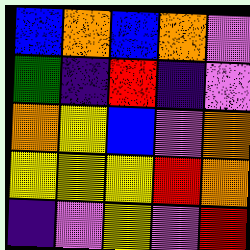[["blue", "orange", "blue", "orange", "violet"], ["green", "indigo", "red", "indigo", "violet"], ["orange", "yellow", "blue", "violet", "orange"], ["yellow", "yellow", "yellow", "red", "orange"], ["indigo", "violet", "yellow", "violet", "red"]]